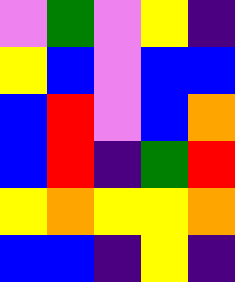[["violet", "green", "violet", "yellow", "indigo"], ["yellow", "blue", "violet", "blue", "blue"], ["blue", "red", "violet", "blue", "orange"], ["blue", "red", "indigo", "green", "red"], ["yellow", "orange", "yellow", "yellow", "orange"], ["blue", "blue", "indigo", "yellow", "indigo"]]